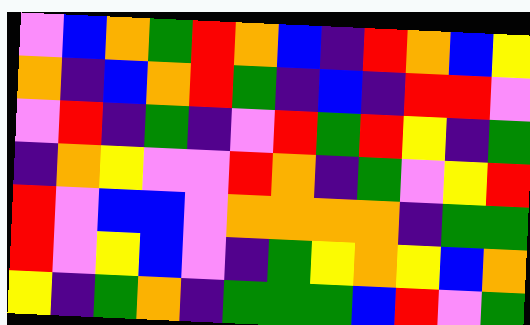[["violet", "blue", "orange", "green", "red", "orange", "blue", "indigo", "red", "orange", "blue", "yellow"], ["orange", "indigo", "blue", "orange", "red", "green", "indigo", "blue", "indigo", "red", "red", "violet"], ["violet", "red", "indigo", "green", "indigo", "violet", "red", "green", "red", "yellow", "indigo", "green"], ["indigo", "orange", "yellow", "violet", "violet", "red", "orange", "indigo", "green", "violet", "yellow", "red"], ["red", "violet", "blue", "blue", "violet", "orange", "orange", "orange", "orange", "indigo", "green", "green"], ["red", "violet", "yellow", "blue", "violet", "indigo", "green", "yellow", "orange", "yellow", "blue", "orange"], ["yellow", "indigo", "green", "orange", "indigo", "green", "green", "green", "blue", "red", "violet", "green"]]